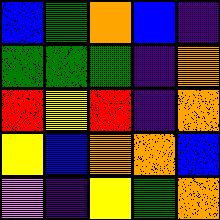[["blue", "green", "orange", "blue", "indigo"], ["green", "green", "green", "indigo", "orange"], ["red", "yellow", "red", "indigo", "orange"], ["yellow", "blue", "orange", "orange", "blue"], ["violet", "indigo", "yellow", "green", "orange"]]